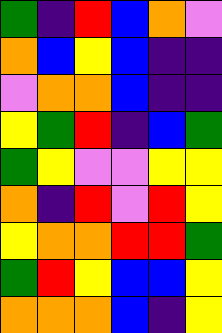[["green", "indigo", "red", "blue", "orange", "violet"], ["orange", "blue", "yellow", "blue", "indigo", "indigo"], ["violet", "orange", "orange", "blue", "indigo", "indigo"], ["yellow", "green", "red", "indigo", "blue", "green"], ["green", "yellow", "violet", "violet", "yellow", "yellow"], ["orange", "indigo", "red", "violet", "red", "yellow"], ["yellow", "orange", "orange", "red", "red", "green"], ["green", "red", "yellow", "blue", "blue", "yellow"], ["orange", "orange", "orange", "blue", "indigo", "yellow"]]